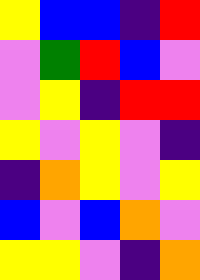[["yellow", "blue", "blue", "indigo", "red"], ["violet", "green", "red", "blue", "violet"], ["violet", "yellow", "indigo", "red", "red"], ["yellow", "violet", "yellow", "violet", "indigo"], ["indigo", "orange", "yellow", "violet", "yellow"], ["blue", "violet", "blue", "orange", "violet"], ["yellow", "yellow", "violet", "indigo", "orange"]]